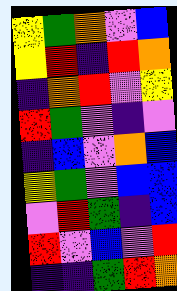[["yellow", "green", "orange", "violet", "blue"], ["yellow", "red", "indigo", "red", "orange"], ["indigo", "orange", "red", "violet", "yellow"], ["red", "green", "violet", "indigo", "violet"], ["indigo", "blue", "violet", "orange", "blue"], ["yellow", "green", "violet", "blue", "blue"], ["violet", "red", "green", "indigo", "blue"], ["red", "violet", "blue", "violet", "red"], ["indigo", "indigo", "green", "red", "orange"]]